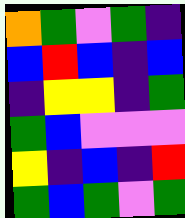[["orange", "green", "violet", "green", "indigo"], ["blue", "red", "blue", "indigo", "blue"], ["indigo", "yellow", "yellow", "indigo", "green"], ["green", "blue", "violet", "violet", "violet"], ["yellow", "indigo", "blue", "indigo", "red"], ["green", "blue", "green", "violet", "green"]]